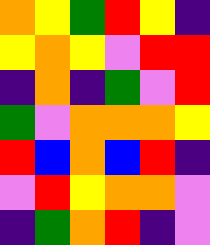[["orange", "yellow", "green", "red", "yellow", "indigo"], ["yellow", "orange", "yellow", "violet", "red", "red"], ["indigo", "orange", "indigo", "green", "violet", "red"], ["green", "violet", "orange", "orange", "orange", "yellow"], ["red", "blue", "orange", "blue", "red", "indigo"], ["violet", "red", "yellow", "orange", "orange", "violet"], ["indigo", "green", "orange", "red", "indigo", "violet"]]